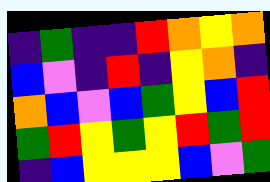[["indigo", "green", "indigo", "indigo", "red", "orange", "yellow", "orange"], ["blue", "violet", "indigo", "red", "indigo", "yellow", "orange", "indigo"], ["orange", "blue", "violet", "blue", "green", "yellow", "blue", "red"], ["green", "red", "yellow", "green", "yellow", "red", "green", "red"], ["indigo", "blue", "yellow", "yellow", "yellow", "blue", "violet", "green"]]